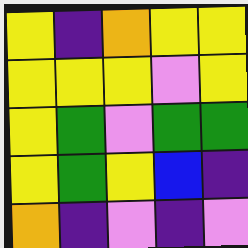[["yellow", "indigo", "orange", "yellow", "yellow"], ["yellow", "yellow", "yellow", "violet", "yellow"], ["yellow", "green", "violet", "green", "green"], ["yellow", "green", "yellow", "blue", "indigo"], ["orange", "indigo", "violet", "indigo", "violet"]]